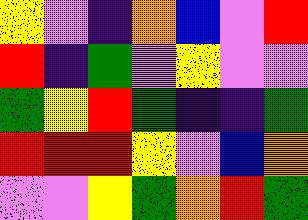[["yellow", "violet", "indigo", "orange", "blue", "violet", "red"], ["red", "indigo", "green", "violet", "yellow", "violet", "violet"], ["green", "yellow", "red", "green", "indigo", "indigo", "green"], ["red", "red", "red", "yellow", "violet", "blue", "orange"], ["violet", "violet", "yellow", "green", "orange", "red", "green"]]